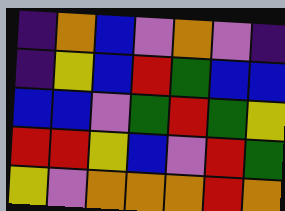[["indigo", "orange", "blue", "violet", "orange", "violet", "indigo"], ["indigo", "yellow", "blue", "red", "green", "blue", "blue"], ["blue", "blue", "violet", "green", "red", "green", "yellow"], ["red", "red", "yellow", "blue", "violet", "red", "green"], ["yellow", "violet", "orange", "orange", "orange", "red", "orange"]]